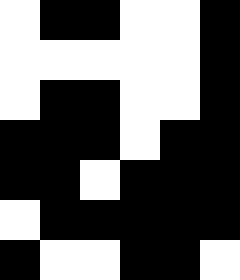[["white", "black", "black", "white", "white", "black"], ["white", "white", "white", "white", "white", "black"], ["white", "black", "black", "white", "white", "black"], ["black", "black", "black", "white", "black", "black"], ["black", "black", "white", "black", "black", "black"], ["white", "black", "black", "black", "black", "black"], ["black", "white", "white", "black", "black", "white"]]